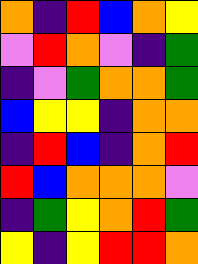[["orange", "indigo", "red", "blue", "orange", "yellow"], ["violet", "red", "orange", "violet", "indigo", "green"], ["indigo", "violet", "green", "orange", "orange", "green"], ["blue", "yellow", "yellow", "indigo", "orange", "orange"], ["indigo", "red", "blue", "indigo", "orange", "red"], ["red", "blue", "orange", "orange", "orange", "violet"], ["indigo", "green", "yellow", "orange", "red", "green"], ["yellow", "indigo", "yellow", "red", "red", "orange"]]